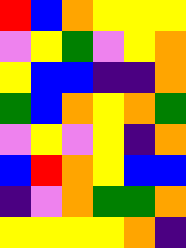[["red", "blue", "orange", "yellow", "yellow", "yellow"], ["violet", "yellow", "green", "violet", "yellow", "orange"], ["yellow", "blue", "blue", "indigo", "indigo", "orange"], ["green", "blue", "orange", "yellow", "orange", "green"], ["violet", "yellow", "violet", "yellow", "indigo", "orange"], ["blue", "red", "orange", "yellow", "blue", "blue"], ["indigo", "violet", "orange", "green", "green", "orange"], ["yellow", "yellow", "yellow", "yellow", "orange", "indigo"]]